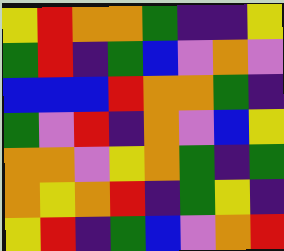[["yellow", "red", "orange", "orange", "green", "indigo", "indigo", "yellow"], ["green", "red", "indigo", "green", "blue", "violet", "orange", "violet"], ["blue", "blue", "blue", "red", "orange", "orange", "green", "indigo"], ["green", "violet", "red", "indigo", "orange", "violet", "blue", "yellow"], ["orange", "orange", "violet", "yellow", "orange", "green", "indigo", "green"], ["orange", "yellow", "orange", "red", "indigo", "green", "yellow", "indigo"], ["yellow", "red", "indigo", "green", "blue", "violet", "orange", "red"]]